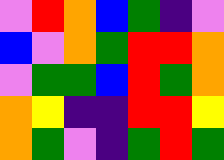[["violet", "red", "orange", "blue", "green", "indigo", "violet"], ["blue", "violet", "orange", "green", "red", "red", "orange"], ["violet", "green", "green", "blue", "red", "green", "orange"], ["orange", "yellow", "indigo", "indigo", "red", "red", "yellow"], ["orange", "green", "violet", "indigo", "green", "red", "green"]]